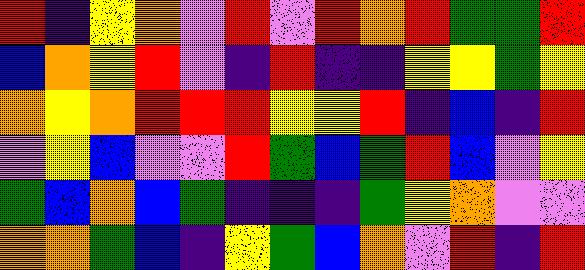[["red", "indigo", "yellow", "orange", "violet", "red", "violet", "red", "orange", "red", "green", "green", "red"], ["blue", "orange", "yellow", "red", "violet", "indigo", "red", "indigo", "indigo", "yellow", "yellow", "green", "yellow"], ["orange", "yellow", "orange", "red", "red", "red", "yellow", "yellow", "red", "indigo", "blue", "indigo", "red"], ["violet", "yellow", "blue", "violet", "violet", "red", "green", "blue", "green", "red", "blue", "violet", "yellow"], ["green", "blue", "orange", "blue", "green", "indigo", "indigo", "indigo", "green", "yellow", "orange", "violet", "violet"], ["orange", "orange", "green", "blue", "indigo", "yellow", "green", "blue", "orange", "violet", "red", "indigo", "red"]]